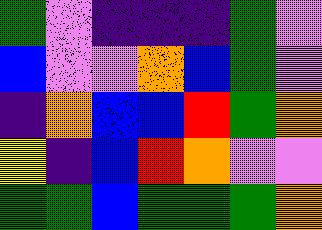[["green", "violet", "indigo", "indigo", "indigo", "green", "violet"], ["blue", "violet", "violet", "orange", "blue", "green", "violet"], ["indigo", "orange", "blue", "blue", "red", "green", "orange"], ["yellow", "indigo", "blue", "red", "orange", "violet", "violet"], ["green", "green", "blue", "green", "green", "green", "orange"]]